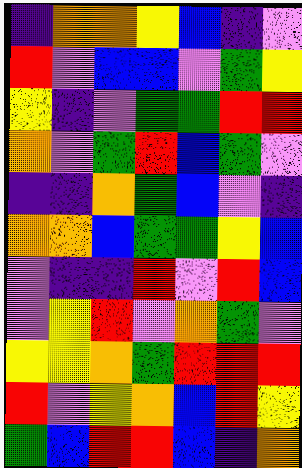[["indigo", "orange", "orange", "yellow", "blue", "indigo", "violet"], ["red", "violet", "blue", "blue", "violet", "green", "yellow"], ["yellow", "indigo", "violet", "green", "green", "red", "red"], ["orange", "violet", "green", "red", "blue", "green", "violet"], ["indigo", "indigo", "orange", "green", "blue", "violet", "indigo"], ["orange", "orange", "blue", "green", "green", "yellow", "blue"], ["violet", "indigo", "indigo", "red", "violet", "red", "blue"], ["violet", "yellow", "red", "violet", "orange", "green", "violet"], ["yellow", "yellow", "orange", "green", "red", "red", "red"], ["red", "violet", "yellow", "orange", "blue", "red", "yellow"], ["green", "blue", "red", "red", "blue", "indigo", "orange"]]